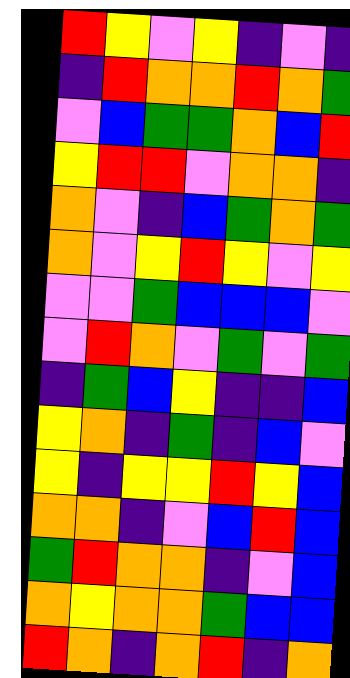[["red", "yellow", "violet", "yellow", "indigo", "violet", "indigo"], ["indigo", "red", "orange", "orange", "red", "orange", "green"], ["violet", "blue", "green", "green", "orange", "blue", "red"], ["yellow", "red", "red", "violet", "orange", "orange", "indigo"], ["orange", "violet", "indigo", "blue", "green", "orange", "green"], ["orange", "violet", "yellow", "red", "yellow", "violet", "yellow"], ["violet", "violet", "green", "blue", "blue", "blue", "violet"], ["violet", "red", "orange", "violet", "green", "violet", "green"], ["indigo", "green", "blue", "yellow", "indigo", "indigo", "blue"], ["yellow", "orange", "indigo", "green", "indigo", "blue", "violet"], ["yellow", "indigo", "yellow", "yellow", "red", "yellow", "blue"], ["orange", "orange", "indigo", "violet", "blue", "red", "blue"], ["green", "red", "orange", "orange", "indigo", "violet", "blue"], ["orange", "yellow", "orange", "orange", "green", "blue", "blue"], ["red", "orange", "indigo", "orange", "red", "indigo", "orange"]]